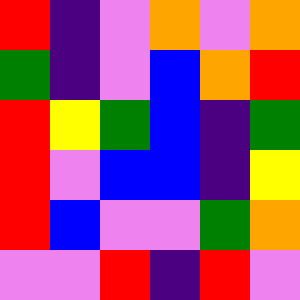[["red", "indigo", "violet", "orange", "violet", "orange"], ["green", "indigo", "violet", "blue", "orange", "red"], ["red", "yellow", "green", "blue", "indigo", "green"], ["red", "violet", "blue", "blue", "indigo", "yellow"], ["red", "blue", "violet", "violet", "green", "orange"], ["violet", "violet", "red", "indigo", "red", "violet"]]